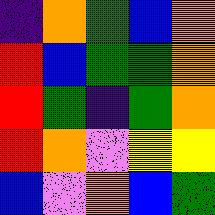[["indigo", "orange", "green", "blue", "orange"], ["red", "blue", "green", "green", "orange"], ["red", "green", "indigo", "green", "orange"], ["red", "orange", "violet", "yellow", "yellow"], ["blue", "violet", "orange", "blue", "green"]]